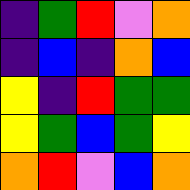[["indigo", "green", "red", "violet", "orange"], ["indigo", "blue", "indigo", "orange", "blue"], ["yellow", "indigo", "red", "green", "green"], ["yellow", "green", "blue", "green", "yellow"], ["orange", "red", "violet", "blue", "orange"]]